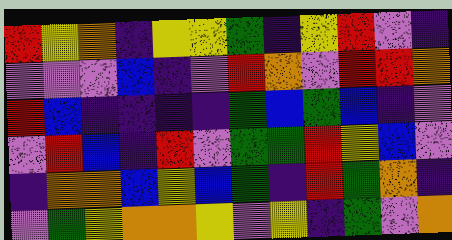[["red", "yellow", "orange", "indigo", "yellow", "yellow", "green", "indigo", "yellow", "red", "violet", "indigo"], ["violet", "violet", "violet", "blue", "indigo", "violet", "red", "orange", "violet", "red", "red", "orange"], ["red", "blue", "indigo", "indigo", "indigo", "indigo", "green", "blue", "green", "blue", "indigo", "violet"], ["violet", "red", "blue", "indigo", "red", "violet", "green", "green", "red", "yellow", "blue", "violet"], ["indigo", "orange", "orange", "blue", "yellow", "blue", "green", "indigo", "red", "green", "orange", "indigo"], ["violet", "green", "yellow", "orange", "orange", "yellow", "violet", "yellow", "indigo", "green", "violet", "orange"]]